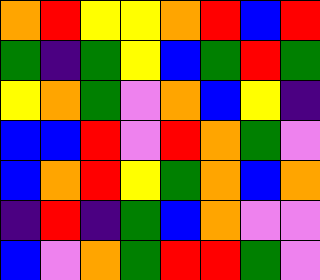[["orange", "red", "yellow", "yellow", "orange", "red", "blue", "red"], ["green", "indigo", "green", "yellow", "blue", "green", "red", "green"], ["yellow", "orange", "green", "violet", "orange", "blue", "yellow", "indigo"], ["blue", "blue", "red", "violet", "red", "orange", "green", "violet"], ["blue", "orange", "red", "yellow", "green", "orange", "blue", "orange"], ["indigo", "red", "indigo", "green", "blue", "orange", "violet", "violet"], ["blue", "violet", "orange", "green", "red", "red", "green", "violet"]]